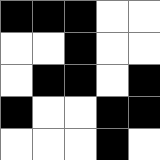[["black", "black", "black", "white", "white"], ["white", "white", "black", "white", "white"], ["white", "black", "black", "white", "black"], ["black", "white", "white", "black", "black"], ["white", "white", "white", "black", "white"]]